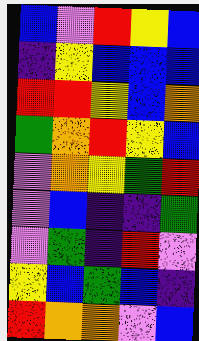[["blue", "violet", "red", "yellow", "blue"], ["indigo", "yellow", "blue", "blue", "blue"], ["red", "red", "yellow", "blue", "orange"], ["green", "orange", "red", "yellow", "blue"], ["violet", "orange", "yellow", "green", "red"], ["violet", "blue", "indigo", "indigo", "green"], ["violet", "green", "indigo", "red", "violet"], ["yellow", "blue", "green", "blue", "indigo"], ["red", "orange", "orange", "violet", "blue"]]